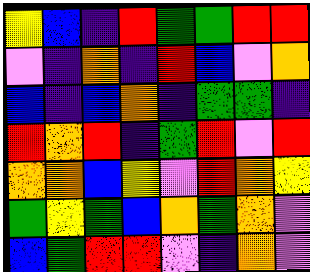[["yellow", "blue", "indigo", "red", "green", "green", "red", "red"], ["violet", "indigo", "orange", "indigo", "red", "blue", "violet", "orange"], ["blue", "indigo", "blue", "orange", "indigo", "green", "green", "indigo"], ["red", "orange", "red", "indigo", "green", "red", "violet", "red"], ["orange", "orange", "blue", "yellow", "violet", "red", "orange", "yellow"], ["green", "yellow", "green", "blue", "orange", "green", "orange", "violet"], ["blue", "green", "red", "red", "violet", "indigo", "orange", "violet"]]